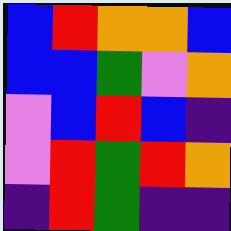[["blue", "red", "orange", "orange", "blue"], ["blue", "blue", "green", "violet", "orange"], ["violet", "blue", "red", "blue", "indigo"], ["violet", "red", "green", "red", "orange"], ["indigo", "red", "green", "indigo", "indigo"]]